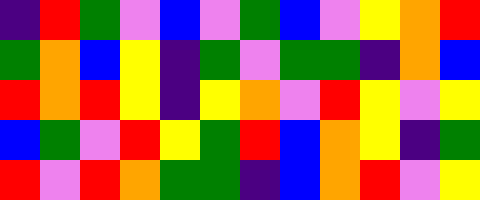[["indigo", "red", "green", "violet", "blue", "violet", "green", "blue", "violet", "yellow", "orange", "red"], ["green", "orange", "blue", "yellow", "indigo", "green", "violet", "green", "green", "indigo", "orange", "blue"], ["red", "orange", "red", "yellow", "indigo", "yellow", "orange", "violet", "red", "yellow", "violet", "yellow"], ["blue", "green", "violet", "red", "yellow", "green", "red", "blue", "orange", "yellow", "indigo", "green"], ["red", "violet", "red", "orange", "green", "green", "indigo", "blue", "orange", "red", "violet", "yellow"]]